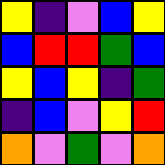[["yellow", "indigo", "violet", "blue", "yellow"], ["blue", "red", "red", "green", "blue"], ["yellow", "blue", "yellow", "indigo", "green"], ["indigo", "blue", "violet", "yellow", "red"], ["orange", "violet", "green", "violet", "orange"]]